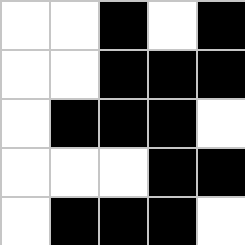[["white", "white", "black", "white", "black"], ["white", "white", "black", "black", "black"], ["white", "black", "black", "black", "white"], ["white", "white", "white", "black", "black"], ["white", "black", "black", "black", "white"]]